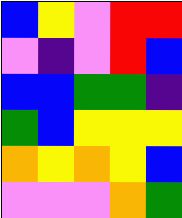[["blue", "yellow", "violet", "red", "red"], ["violet", "indigo", "violet", "red", "blue"], ["blue", "blue", "green", "green", "indigo"], ["green", "blue", "yellow", "yellow", "yellow"], ["orange", "yellow", "orange", "yellow", "blue"], ["violet", "violet", "violet", "orange", "green"]]